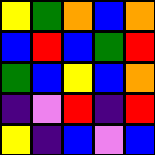[["yellow", "green", "orange", "blue", "orange"], ["blue", "red", "blue", "green", "red"], ["green", "blue", "yellow", "blue", "orange"], ["indigo", "violet", "red", "indigo", "red"], ["yellow", "indigo", "blue", "violet", "blue"]]